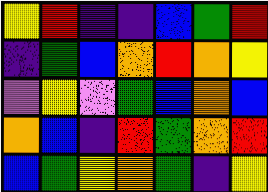[["yellow", "red", "indigo", "indigo", "blue", "green", "red"], ["indigo", "green", "blue", "orange", "red", "orange", "yellow"], ["violet", "yellow", "violet", "green", "blue", "orange", "blue"], ["orange", "blue", "indigo", "red", "green", "orange", "red"], ["blue", "green", "yellow", "orange", "green", "indigo", "yellow"]]